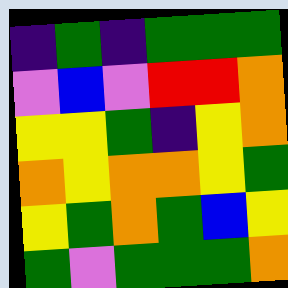[["indigo", "green", "indigo", "green", "green", "green"], ["violet", "blue", "violet", "red", "red", "orange"], ["yellow", "yellow", "green", "indigo", "yellow", "orange"], ["orange", "yellow", "orange", "orange", "yellow", "green"], ["yellow", "green", "orange", "green", "blue", "yellow"], ["green", "violet", "green", "green", "green", "orange"]]